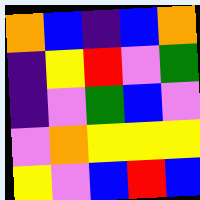[["orange", "blue", "indigo", "blue", "orange"], ["indigo", "yellow", "red", "violet", "green"], ["indigo", "violet", "green", "blue", "violet"], ["violet", "orange", "yellow", "yellow", "yellow"], ["yellow", "violet", "blue", "red", "blue"]]